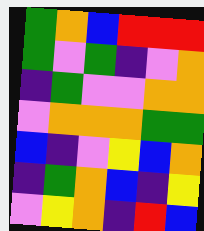[["green", "orange", "blue", "red", "red", "red"], ["green", "violet", "green", "indigo", "violet", "orange"], ["indigo", "green", "violet", "violet", "orange", "orange"], ["violet", "orange", "orange", "orange", "green", "green"], ["blue", "indigo", "violet", "yellow", "blue", "orange"], ["indigo", "green", "orange", "blue", "indigo", "yellow"], ["violet", "yellow", "orange", "indigo", "red", "blue"]]